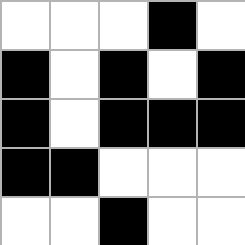[["white", "white", "white", "black", "white"], ["black", "white", "black", "white", "black"], ["black", "white", "black", "black", "black"], ["black", "black", "white", "white", "white"], ["white", "white", "black", "white", "white"]]